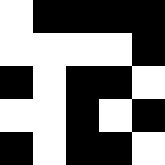[["white", "black", "black", "black", "black"], ["white", "white", "white", "white", "black"], ["black", "white", "black", "black", "white"], ["white", "white", "black", "white", "black"], ["black", "white", "black", "black", "white"]]